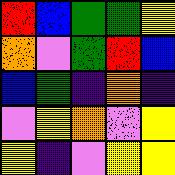[["red", "blue", "green", "green", "yellow"], ["orange", "violet", "green", "red", "blue"], ["blue", "green", "indigo", "orange", "indigo"], ["violet", "yellow", "orange", "violet", "yellow"], ["yellow", "indigo", "violet", "yellow", "yellow"]]